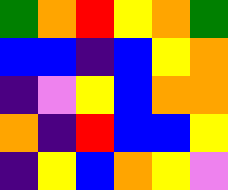[["green", "orange", "red", "yellow", "orange", "green"], ["blue", "blue", "indigo", "blue", "yellow", "orange"], ["indigo", "violet", "yellow", "blue", "orange", "orange"], ["orange", "indigo", "red", "blue", "blue", "yellow"], ["indigo", "yellow", "blue", "orange", "yellow", "violet"]]